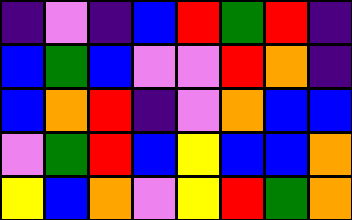[["indigo", "violet", "indigo", "blue", "red", "green", "red", "indigo"], ["blue", "green", "blue", "violet", "violet", "red", "orange", "indigo"], ["blue", "orange", "red", "indigo", "violet", "orange", "blue", "blue"], ["violet", "green", "red", "blue", "yellow", "blue", "blue", "orange"], ["yellow", "blue", "orange", "violet", "yellow", "red", "green", "orange"]]